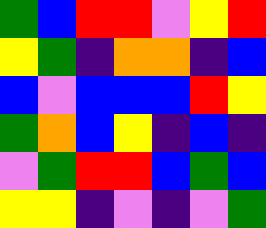[["green", "blue", "red", "red", "violet", "yellow", "red"], ["yellow", "green", "indigo", "orange", "orange", "indigo", "blue"], ["blue", "violet", "blue", "blue", "blue", "red", "yellow"], ["green", "orange", "blue", "yellow", "indigo", "blue", "indigo"], ["violet", "green", "red", "red", "blue", "green", "blue"], ["yellow", "yellow", "indigo", "violet", "indigo", "violet", "green"]]